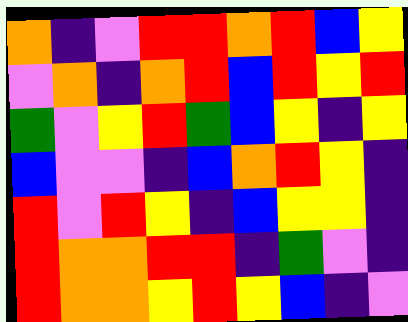[["orange", "indigo", "violet", "red", "red", "orange", "red", "blue", "yellow"], ["violet", "orange", "indigo", "orange", "red", "blue", "red", "yellow", "red"], ["green", "violet", "yellow", "red", "green", "blue", "yellow", "indigo", "yellow"], ["blue", "violet", "violet", "indigo", "blue", "orange", "red", "yellow", "indigo"], ["red", "violet", "red", "yellow", "indigo", "blue", "yellow", "yellow", "indigo"], ["red", "orange", "orange", "red", "red", "indigo", "green", "violet", "indigo"], ["red", "orange", "orange", "yellow", "red", "yellow", "blue", "indigo", "violet"]]